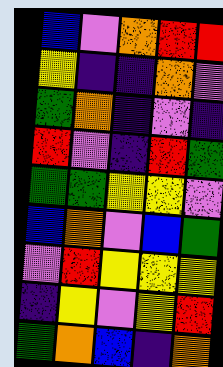[["blue", "violet", "orange", "red", "red"], ["yellow", "indigo", "indigo", "orange", "violet"], ["green", "orange", "indigo", "violet", "indigo"], ["red", "violet", "indigo", "red", "green"], ["green", "green", "yellow", "yellow", "violet"], ["blue", "orange", "violet", "blue", "green"], ["violet", "red", "yellow", "yellow", "yellow"], ["indigo", "yellow", "violet", "yellow", "red"], ["green", "orange", "blue", "indigo", "orange"]]